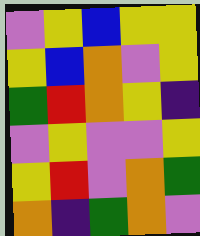[["violet", "yellow", "blue", "yellow", "yellow"], ["yellow", "blue", "orange", "violet", "yellow"], ["green", "red", "orange", "yellow", "indigo"], ["violet", "yellow", "violet", "violet", "yellow"], ["yellow", "red", "violet", "orange", "green"], ["orange", "indigo", "green", "orange", "violet"]]